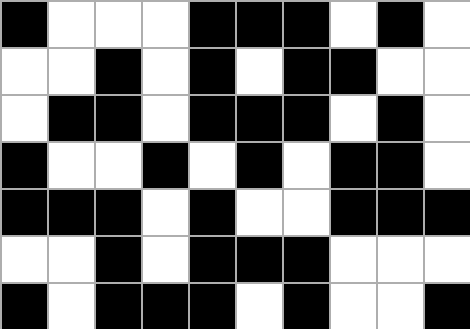[["black", "white", "white", "white", "black", "black", "black", "white", "black", "white"], ["white", "white", "black", "white", "black", "white", "black", "black", "white", "white"], ["white", "black", "black", "white", "black", "black", "black", "white", "black", "white"], ["black", "white", "white", "black", "white", "black", "white", "black", "black", "white"], ["black", "black", "black", "white", "black", "white", "white", "black", "black", "black"], ["white", "white", "black", "white", "black", "black", "black", "white", "white", "white"], ["black", "white", "black", "black", "black", "white", "black", "white", "white", "black"]]